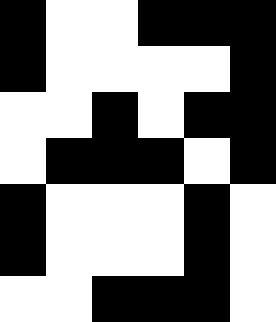[["black", "white", "white", "black", "black", "black"], ["black", "white", "white", "white", "white", "black"], ["white", "white", "black", "white", "black", "black"], ["white", "black", "black", "black", "white", "black"], ["black", "white", "white", "white", "black", "white"], ["black", "white", "white", "white", "black", "white"], ["white", "white", "black", "black", "black", "white"]]